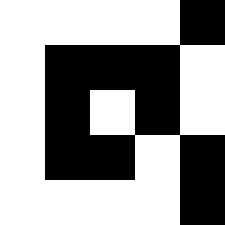[["white", "white", "white", "white", "black"], ["white", "black", "black", "black", "white"], ["white", "black", "white", "black", "white"], ["white", "black", "black", "white", "black"], ["white", "white", "white", "white", "black"]]